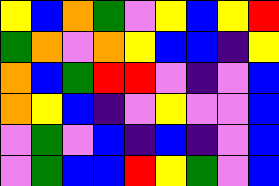[["yellow", "blue", "orange", "green", "violet", "yellow", "blue", "yellow", "red"], ["green", "orange", "violet", "orange", "yellow", "blue", "blue", "indigo", "yellow"], ["orange", "blue", "green", "red", "red", "violet", "indigo", "violet", "blue"], ["orange", "yellow", "blue", "indigo", "violet", "yellow", "violet", "violet", "blue"], ["violet", "green", "violet", "blue", "indigo", "blue", "indigo", "violet", "blue"], ["violet", "green", "blue", "blue", "red", "yellow", "green", "violet", "blue"]]